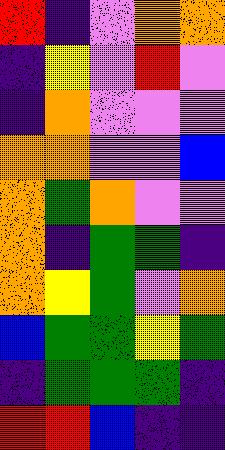[["red", "indigo", "violet", "orange", "orange"], ["indigo", "yellow", "violet", "red", "violet"], ["indigo", "orange", "violet", "violet", "violet"], ["orange", "orange", "violet", "violet", "blue"], ["orange", "green", "orange", "violet", "violet"], ["orange", "indigo", "green", "green", "indigo"], ["orange", "yellow", "green", "violet", "orange"], ["blue", "green", "green", "yellow", "green"], ["indigo", "green", "green", "green", "indigo"], ["red", "red", "blue", "indigo", "indigo"]]